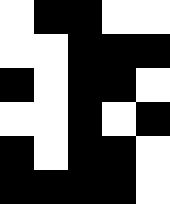[["white", "black", "black", "white", "white"], ["white", "white", "black", "black", "black"], ["black", "white", "black", "black", "white"], ["white", "white", "black", "white", "black"], ["black", "white", "black", "black", "white"], ["black", "black", "black", "black", "white"]]